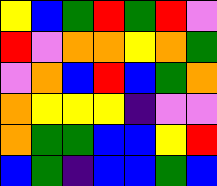[["yellow", "blue", "green", "red", "green", "red", "violet"], ["red", "violet", "orange", "orange", "yellow", "orange", "green"], ["violet", "orange", "blue", "red", "blue", "green", "orange"], ["orange", "yellow", "yellow", "yellow", "indigo", "violet", "violet"], ["orange", "green", "green", "blue", "blue", "yellow", "red"], ["blue", "green", "indigo", "blue", "blue", "green", "blue"]]